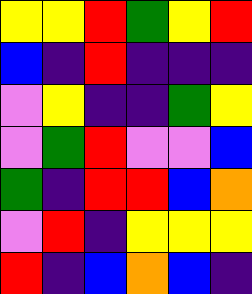[["yellow", "yellow", "red", "green", "yellow", "red"], ["blue", "indigo", "red", "indigo", "indigo", "indigo"], ["violet", "yellow", "indigo", "indigo", "green", "yellow"], ["violet", "green", "red", "violet", "violet", "blue"], ["green", "indigo", "red", "red", "blue", "orange"], ["violet", "red", "indigo", "yellow", "yellow", "yellow"], ["red", "indigo", "blue", "orange", "blue", "indigo"]]